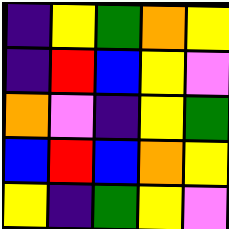[["indigo", "yellow", "green", "orange", "yellow"], ["indigo", "red", "blue", "yellow", "violet"], ["orange", "violet", "indigo", "yellow", "green"], ["blue", "red", "blue", "orange", "yellow"], ["yellow", "indigo", "green", "yellow", "violet"]]